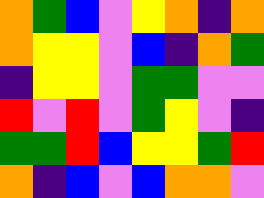[["orange", "green", "blue", "violet", "yellow", "orange", "indigo", "orange"], ["orange", "yellow", "yellow", "violet", "blue", "indigo", "orange", "green"], ["indigo", "yellow", "yellow", "violet", "green", "green", "violet", "violet"], ["red", "violet", "red", "violet", "green", "yellow", "violet", "indigo"], ["green", "green", "red", "blue", "yellow", "yellow", "green", "red"], ["orange", "indigo", "blue", "violet", "blue", "orange", "orange", "violet"]]